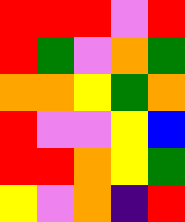[["red", "red", "red", "violet", "red"], ["red", "green", "violet", "orange", "green"], ["orange", "orange", "yellow", "green", "orange"], ["red", "violet", "violet", "yellow", "blue"], ["red", "red", "orange", "yellow", "green"], ["yellow", "violet", "orange", "indigo", "red"]]